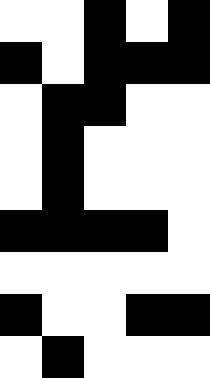[["white", "white", "black", "white", "black"], ["black", "white", "black", "black", "black"], ["white", "black", "black", "white", "white"], ["white", "black", "white", "white", "white"], ["white", "black", "white", "white", "white"], ["black", "black", "black", "black", "white"], ["white", "white", "white", "white", "white"], ["black", "white", "white", "black", "black"], ["white", "black", "white", "white", "white"]]